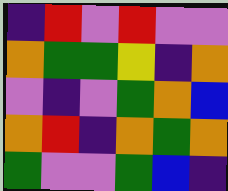[["indigo", "red", "violet", "red", "violet", "violet"], ["orange", "green", "green", "yellow", "indigo", "orange"], ["violet", "indigo", "violet", "green", "orange", "blue"], ["orange", "red", "indigo", "orange", "green", "orange"], ["green", "violet", "violet", "green", "blue", "indigo"]]